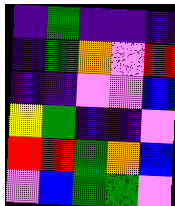[["indigo", "green", "indigo", "indigo", "indigo"], ["indigo", "green", "orange", "violet", "red"], ["indigo", "indigo", "violet", "violet", "blue"], ["yellow", "green", "indigo", "indigo", "violet"], ["red", "red", "green", "orange", "blue"], ["violet", "blue", "green", "green", "violet"]]